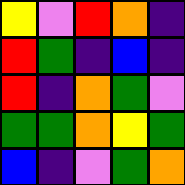[["yellow", "violet", "red", "orange", "indigo"], ["red", "green", "indigo", "blue", "indigo"], ["red", "indigo", "orange", "green", "violet"], ["green", "green", "orange", "yellow", "green"], ["blue", "indigo", "violet", "green", "orange"]]